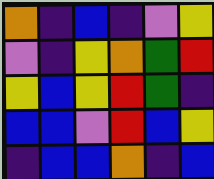[["orange", "indigo", "blue", "indigo", "violet", "yellow"], ["violet", "indigo", "yellow", "orange", "green", "red"], ["yellow", "blue", "yellow", "red", "green", "indigo"], ["blue", "blue", "violet", "red", "blue", "yellow"], ["indigo", "blue", "blue", "orange", "indigo", "blue"]]